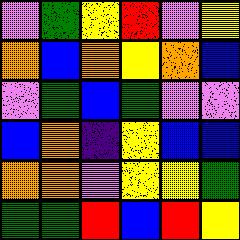[["violet", "green", "yellow", "red", "violet", "yellow"], ["orange", "blue", "orange", "yellow", "orange", "blue"], ["violet", "green", "blue", "green", "violet", "violet"], ["blue", "orange", "indigo", "yellow", "blue", "blue"], ["orange", "orange", "violet", "yellow", "yellow", "green"], ["green", "green", "red", "blue", "red", "yellow"]]